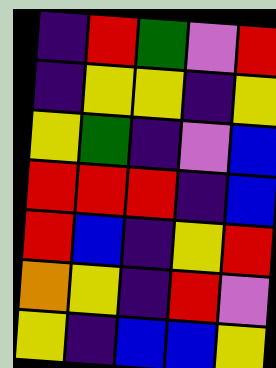[["indigo", "red", "green", "violet", "red"], ["indigo", "yellow", "yellow", "indigo", "yellow"], ["yellow", "green", "indigo", "violet", "blue"], ["red", "red", "red", "indigo", "blue"], ["red", "blue", "indigo", "yellow", "red"], ["orange", "yellow", "indigo", "red", "violet"], ["yellow", "indigo", "blue", "blue", "yellow"]]